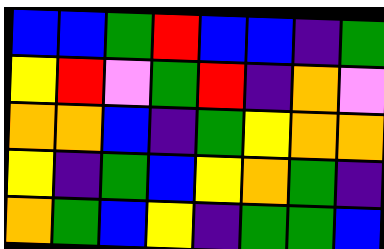[["blue", "blue", "green", "red", "blue", "blue", "indigo", "green"], ["yellow", "red", "violet", "green", "red", "indigo", "orange", "violet"], ["orange", "orange", "blue", "indigo", "green", "yellow", "orange", "orange"], ["yellow", "indigo", "green", "blue", "yellow", "orange", "green", "indigo"], ["orange", "green", "blue", "yellow", "indigo", "green", "green", "blue"]]